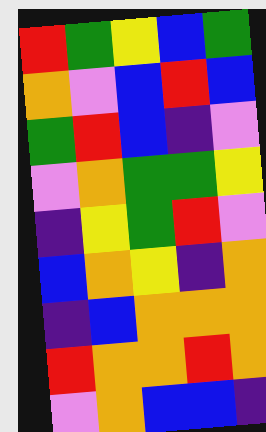[["red", "green", "yellow", "blue", "green"], ["orange", "violet", "blue", "red", "blue"], ["green", "red", "blue", "indigo", "violet"], ["violet", "orange", "green", "green", "yellow"], ["indigo", "yellow", "green", "red", "violet"], ["blue", "orange", "yellow", "indigo", "orange"], ["indigo", "blue", "orange", "orange", "orange"], ["red", "orange", "orange", "red", "orange"], ["violet", "orange", "blue", "blue", "indigo"]]